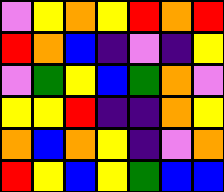[["violet", "yellow", "orange", "yellow", "red", "orange", "red"], ["red", "orange", "blue", "indigo", "violet", "indigo", "yellow"], ["violet", "green", "yellow", "blue", "green", "orange", "violet"], ["yellow", "yellow", "red", "indigo", "indigo", "orange", "yellow"], ["orange", "blue", "orange", "yellow", "indigo", "violet", "orange"], ["red", "yellow", "blue", "yellow", "green", "blue", "blue"]]